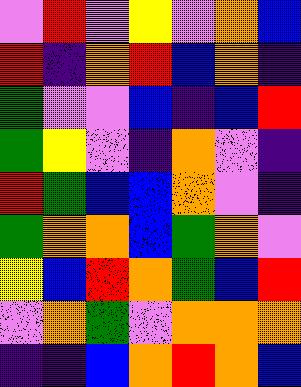[["violet", "red", "violet", "yellow", "violet", "orange", "blue"], ["red", "indigo", "orange", "red", "blue", "orange", "indigo"], ["green", "violet", "violet", "blue", "indigo", "blue", "red"], ["green", "yellow", "violet", "indigo", "orange", "violet", "indigo"], ["red", "green", "blue", "blue", "orange", "violet", "indigo"], ["green", "orange", "orange", "blue", "green", "orange", "violet"], ["yellow", "blue", "red", "orange", "green", "blue", "red"], ["violet", "orange", "green", "violet", "orange", "orange", "orange"], ["indigo", "indigo", "blue", "orange", "red", "orange", "blue"]]